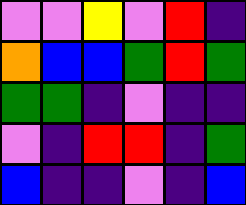[["violet", "violet", "yellow", "violet", "red", "indigo"], ["orange", "blue", "blue", "green", "red", "green"], ["green", "green", "indigo", "violet", "indigo", "indigo"], ["violet", "indigo", "red", "red", "indigo", "green"], ["blue", "indigo", "indigo", "violet", "indigo", "blue"]]